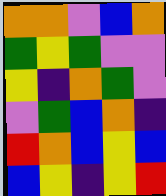[["orange", "orange", "violet", "blue", "orange"], ["green", "yellow", "green", "violet", "violet"], ["yellow", "indigo", "orange", "green", "violet"], ["violet", "green", "blue", "orange", "indigo"], ["red", "orange", "blue", "yellow", "blue"], ["blue", "yellow", "indigo", "yellow", "red"]]